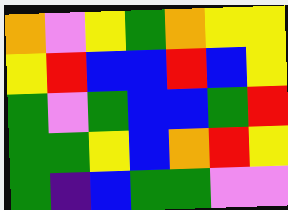[["orange", "violet", "yellow", "green", "orange", "yellow", "yellow"], ["yellow", "red", "blue", "blue", "red", "blue", "yellow"], ["green", "violet", "green", "blue", "blue", "green", "red"], ["green", "green", "yellow", "blue", "orange", "red", "yellow"], ["green", "indigo", "blue", "green", "green", "violet", "violet"]]